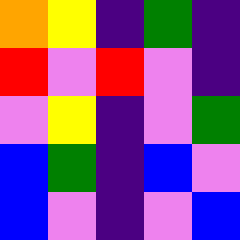[["orange", "yellow", "indigo", "green", "indigo"], ["red", "violet", "red", "violet", "indigo"], ["violet", "yellow", "indigo", "violet", "green"], ["blue", "green", "indigo", "blue", "violet"], ["blue", "violet", "indigo", "violet", "blue"]]